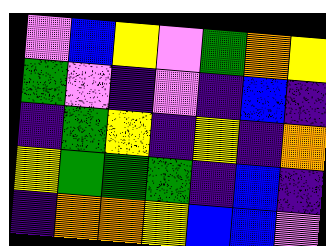[["violet", "blue", "yellow", "violet", "green", "orange", "yellow"], ["green", "violet", "indigo", "violet", "indigo", "blue", "indigo"], ["indigo", "green", "yellow", "indigo", "yellow", "indigo", "orange"], ["yellow", "green", "green", "green", "indigo", "blue", "indigo"], ["indigo", "orange", "orange", "yellow", "blue", "blue", "violet"]]